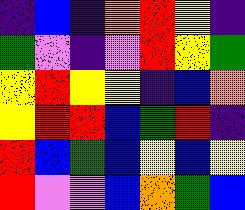[["indigo", "blue", "indigo", "orange", "red", "yellow", "indigo"], ["green", "violet", "indigo", "violet", "red", "yellow", "green"], ["yellow", "red", "yellow", "yellow", "indigo", "blue", "orange"], ["yellow", "red", "red", "blue", "green", "red", "indigo"], ["red", "blue", "green", "blue", "yellow", "blue", "yellow"], ["red", "violet", "violet", "blue", "orange", "green", "blue"]]